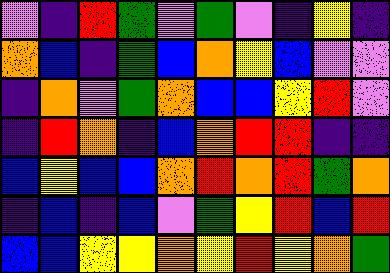[["violet", "indigo", "red", "green", "violet", "green", "violet", "indigo", "yellow", "indigo"], ["orange", "blue", "indigo", "green", "blue", "orange", "yellow", "blue", "violet", "violet"], ["indigo", "orange", "violet", "green", "orange", "blue", "blue", "yellow", "red", "violet"], ["indigo", "red", "orange", "indigo", "blue", "orange", "red", "red", "indigo", "indigo"], ["blue", "yellow", "blue", "blue", "orange", "red", "orange", "red", "green", "orange"], ["indigo", "blue", "indigo", "blue", "violet", "green", "yellow", "red", "blue", "red"], ["blue", "blue", "yellow", "yellow", "orange", "yellow", "red", "yellow", "orange", "green"]]